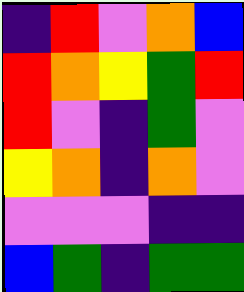[["indigo", "red", "violet", "orange", "blue"], ["red", "orange", "yellow", "green", "red"], ["red", "violet", "indigo", "green", "violet"], ["yellow", "orange", "indigo", "orange", "violet"], ["violet", "violet", "violet", "indigo", "indigo"], ["blue", "green", "indigo", "green", "green"]]